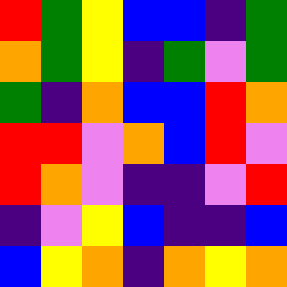[["red", "green", "yellow", "blue", "blue", "indigo", "green"], ["orange", "green", "yellow", "indigo", "green", "violet", "green"], ["green", "indigo", "orange", "blue", "blue", "red", "orange"], ["red", "red", "violet", "orange", "blue", "red", "violet"], ["red", "orange", "violet", "indigo", "indigo", "violet", "red"], ["indigo", "violet", "yellow", "blue", "indigo", "indigo", "blue"], ["blue", "yellow", "orange", "indigo", "orange", "yellow", "orange"]]